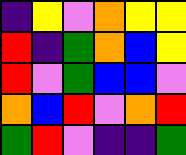[["indigo", "yellow", "violet", "orange", "yellow", "yellow"], ["red", "indigo", "green", "orange", "blue", "yellow"], ["red", "violet", "green", "blue", "blue", "violet"], ["orange", "blue", "red", "violet", "orange", "red"], ["green", "red", "violet", "indigo", "indigo", "green"]]